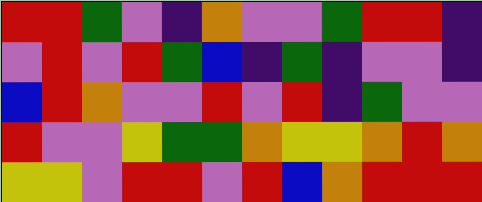[["red", "red", "green", "violet", "indigo", "orange", "violet", "violet", "green", "red", "red", "indigo"], ["violet", "red", "violet", "red", "green", "blue", "indigo", "green", "indigo", "violet", "violet", "indigo"], ["blue", "red", "orange", "violet", "violet", "red", "violet", "red", "indigo", "green", "violet", "violet"], ["red", "violet", "violet", "yellow", "green", "green", "orange", "yellow", "yellow", "orange", "red", "orange"], ["yellow", "yellow", "violet", "red", "red", "violet", "red", "blue", "orange", "red", "red", "red"]]